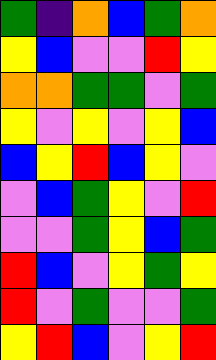[["green", "indigo", "orange", "blue", "green", "orange"], ["yellow", "blue", "violet", "violet", "red", "yellow"], ["orange", "orange", "green", "green", "violet", "green"], ["yellow", "violet", "yellow", "violet", "yellow", "blue"], ["blue", "yellow", "red", "blue", "yellow", "violet"], ["violet", "blue", "green", "yellow", "violet", "red"], ["violet", "violet", "green", "yellow", "blue", "green"], ["red", "blue", "violet", "yellow", "green", "yellow"], ["red", "violet", "green", "violet", "violet", "green"], ["yellow", "red", "blue", "violet", "yellow", "red"]]